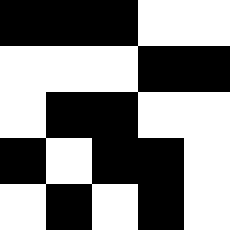[["black", "black", "black", "white", "white"], ["white", "white", "white", "black", "black"], ["white", "black", "black", "white", "white"], ["black", "white", "black", "black", "white"], ["white", "black", "white", "black", "white"]]